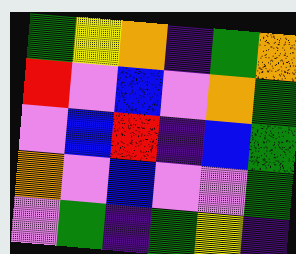[["green", "yellow", "orange", "indigo", "green", "orange"], ["red", "violet", "blue", "violet", "orange", "green"], ["violet", "blue", "red", "indigo", "blue", "green"], ["orange", "violet", "blue", "violet", "violet", "green"], ["violet", "green", "indigo", "green", "yellow", "indigo"]]